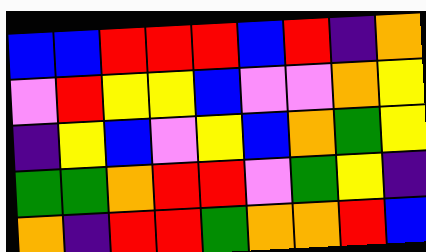[["blue", "blue", "red", "red", "red", "blue", "red", "indigo", "orange"], ["violet", "red", "yellow", "yellow", "blue", "violet", "violet", "orange", "yellow"], ["indigo", "yellow", "blue", "violet", "yellow", "blue", "orange", "green", "yellow"], ["green", "green", "orange", "red", "red", "violet", "green", "yellow", "indigo"], ["orange", "indigo", "red", "red", "green", "orange", "orange", "red", "blue"]]